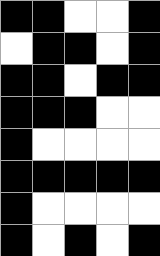[["black", "black", "white", "white", "black"], ["white", "black", "black", "white", "black"], ["black", "black", "white", "black", "black"], ["black", "black", "black", "white", "white"], ["black", "white", "white", "white", "white"], ["black", "black", "black", "black", "black"], ["black", "white", "white", "white", "white"], ["black", "white", "black", "white", "black"]]